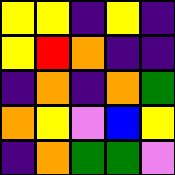[["yellow", "yellow", "indigo", "yellow", "indigo"], ["yellow", "red", "orange", "indigo", "indigo"], ["indigo", "orange", "indigo", "orange", "green"], ["orange", "yellow", "violet", "blue", "yellow"], ["indigo", "orange", "green", "green", "violet"]]